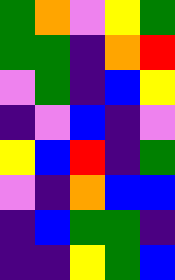[["green", "orange", "violet", "yellow", "green"], ["green", "green", "indigo", "orange", "red"], ["violet", "green", "indigo", "blue", "yellow"], ["indigo", "violet", "blue", "indigo", "violet"], ["yellow", "blue", "red", "indigo", "green"], ["violet", "indigo", "orange", "blue", "blue"], ["indigo", "blue", "green", "green", "indigo"], ["indigo", "indigo", "yellow", "green", "blue"]]